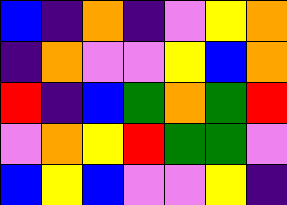[["blue", "indigo", "orange", "indigo", "violet", "yellow", "orange"], ["indigo", "orange", "violet", "violet", "yellow", "blue", "orange"], ["red", "indigo", "blue", "green", "orange", "green", "red"], ["violet", "orange", "yellow", "red", "green", "green", "violet"], ["blue", "yellow", "blue", "violet", "violet", "yellow", "indigo"]]